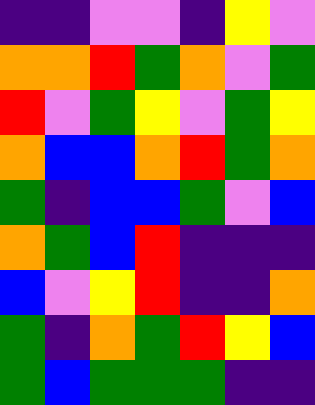[["indigo", "indigo", "violet", "violet", "indigo", "yellow", "violet"], ["orange", "orange", "red", "green", "orange", "violet", "green"], ["red", "violet", "green", "yellow", "violet", "green", "yellow"], ["orange", "blue", "blue", "orange", "red", "green", "orange"], ["green", "indigo", "blue", "blue", "green", "violet", "blue"], ["orange", "green", "blue", "red", "indigo", "indigo", "indigo"], ["blue", "violet", "yellow", "red", "indigo", "indigo", "orange"], ["green", "indigo", "orange", "green", "red", "yellow", "blue"], ["green", "blue", "green", "green", "green", "indigo", "indigo"]]